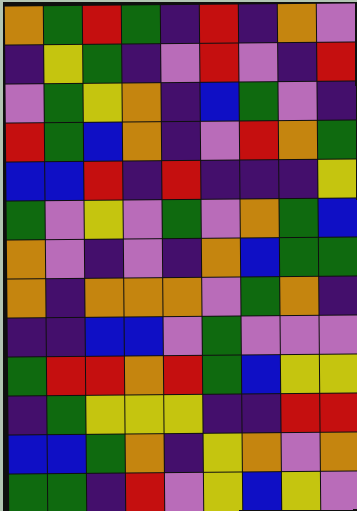[["orange", "green", "red", "green", "indigo", "red", "indigo", "orange", "violet"], ["indigo", "yellow", "green", "indigo", "violet", "red", "violet", "indigo", "red"], ["violet", "green", "yellow", "orange", "indigo", "blue", "green", "violet", "indigo"], ["red", "green", "blue", "orange", "indigo", "violet", "red", "orange", "green"], ["blue", "blue", "red", "indigo", "red", "indigo", "indigo", "indigo", "yellow"], ["green", "violet", "yellow", "violet", "green", "violet", "orange", "green", "blue"], ["orange", "violet", "indigo", "violet", "indigo", "orange", "blue", "green", "green"], ["orange", "indigo", "orange", "orange", "orange", "violet", "green", "orange", "indigo"], ["indigo", "indigo", "blue", "blue", "violet", "green", "violet", "violet", "violet"], ["green", "red", "red", "orange", "red", "green", "blue", "yellow", "yellow"], ["indigo", "green", "yellow", "yellow", "yellow", "indigo", "indigo", "red", "red"], ["blue", "blue", "green", "orange", "indigo", "yellow", "orange", "violet", "orange"], ["green", "green", "indigo", "red", "violet", "yellow", "blue", "yellow", "violet"]]